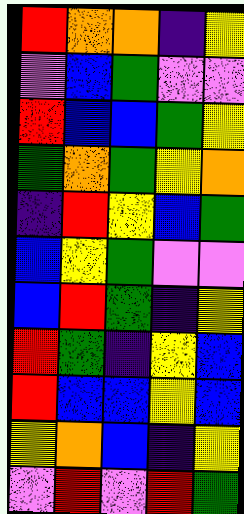[["red", "orange", "orange", "indigo", "yellow"], ["violet", "blue", "green", "violet", "violet"], ["red", "blue", "blue", "green", "yellow"], ["green", "orange", "green", "yellow", "orange"], ["indigo", "red", "yellow", "blue", "green"], ["blue", "yellow", "green", "violet", "violet"], ["blue", "red", "green", "indigo", "yellow"], ["red", "green", "indigo", "yellow", "blue"], ["red", "blue", "blue", "yellow", "blue"], ["yellow", "orange", "blue", "indigo", "yellow"], ["violet", "red", "violet", "red", "green"]]